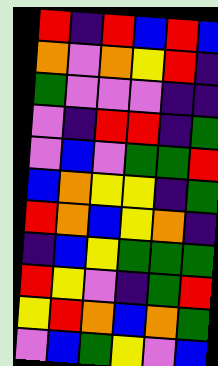[["red", "indigo", "red", "blue", "red", "blue"], ["orange", "violet", "orange", "yellow", "red", "indigo"], ["green", "violet", "violet", "violet", "indigo", "indigo"], ["violet", "indigo", "red", "red", "indigo", "green"], ["violet", "blue", "violet", "green", "green", "red"], ["blue", "orange", "yellow", "yellow", "indigo", "green"], ["red", "orange", "blue", "yellow", "orange", "indigo"], ["indigo", "blue", "yellow", "green", "green", "green"], ["red", "yellow", "violet", "indigo", "green", "red"], ["yellow", "red", "orange", "blue", "orange", "green"], ["violet", "blue", "green", "yellow", "violet", "blue"]]